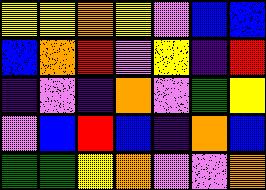[["yellow", "yellow", "orange", "yellow", "violet", "blue", "blue"], ["blue", "orange", "red", "violet", "yellow", "indigo", "red"], ["indigo", "violet", "indigo", "orange", "violet", "green", "yellow"], ["violet", "blue", "red", "blue", "indigo", "orange", "blue"], ["green", "green", "yellow", "orange", "violet", "violet", "orange"]]